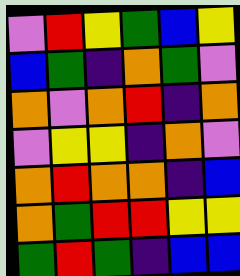[["violet", "red", "yellow", "green", "blue", "yellow"], ["blue", "green", "indigo", "orange", "green", "violet"], ["orange", "violet", "orange", "red", "indigo", "orange"], ["violet", "yellow", "yellow", "indigo", "orange", "violet"], ["orange", "red", "orange", "orange", "indigo", "blue"], ["orange", "green", "red", "red", "yellow", "yellow"], ["green", "red", "green", "indigo", "blue", "blue"]]